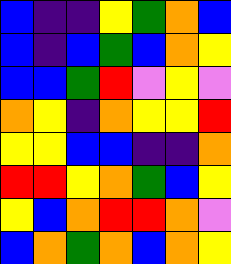[["blue", "indigo", "indigo", "yellow", "green", "orange", "blue"], ["blue", "indigo", "blue", "green", "blue", "orange", "yellow"], ["blue", "blue", "green", "red", "violet", "yellow", "violet"], ["orange", "yellow", "indigo", "orange", "yellow", "yellow", "red"], ["yellow", "yellow", "blue", "blue", "indigo", "indigo", "orange"], ["red", "red", "yellow", "orange", "green", "blue", "yellow"], ["yellow", "blue", "orange", "red", "red", "orange", "violet"], ["blue", "orange", "green", "orange", "blue", "orange", "yellow"]]